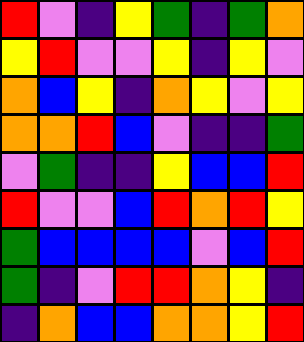[["red", "violet", "indigo", "yellow", "green", "indigo", "green", "orange"], ["yellow", "red", "violet", "violet", "yellow", "indigo", "yellow", "violet"], ["orange", "blue", "yellow", "indigo", "orange", "yellow", "violet", "yellow"], ["orange", "orange", "red", "blue", "violet", "indigo", "indigo", "green"], ["violet", "green", "indigo", "indigo", "yellow", "blue", "blue", "red"], ["red", "violet", "violet", "blue", "red", "orange", "red", "yellow"], ["green", "blue", "blue", "blue", "blue", "violet", "blue", "red"], ["green", "indigo", "violet", "red", "red", "orange", "yellow", "indigo"], ["indigo", "orange", "blue", "blue", "orange", "orange", "yellow", "red"]]